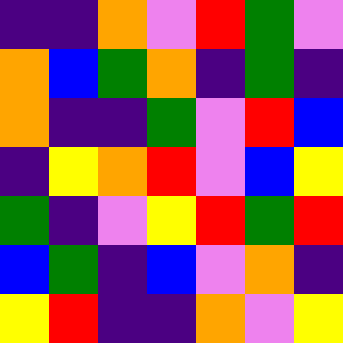[["indigo", "indigo", "orange", "violet", "red", "green", "violet"], ["orange", "blue", "green", "orange", "indigo", "green", "indigo"], ["orange", "indigo", "indigo", "green", "violet", "red", "blue"], ["indigo", "yellow", "orange", "red", "violet", "blue", "yellow"], ["green", "indigo", "violet", "yellow", "red", "green", "red"], ["blue", "green", "indigo", "blue", "violet", "orange", "indigo"], ["yellow", "red", "indigo", "indigo", "orange", "violet", "yellow"]]